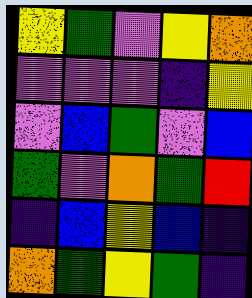[["yellow", "green", "violet", "yellow", "orange"], ["violet", "violet", "violet", "indigo", "yellow"], ["violet", "blue", "green", "violet", "blue"], ["green", "violet", "orange", "green", "red"], ["indigo", "blue", "yellow", "blue", "indigo"], ["orange", "green", "yellow", "green", "indigo"]]